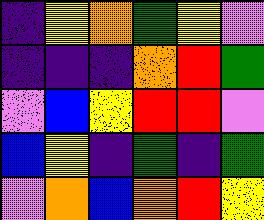[["indigo", "yellow", "orange", "green", "yellow", "violet"], ["indigo", "indigo", "indigo", "orange", "red", "green"], ["violet", "blue", "yellow", "red", "red", "violet"], ["blue", "yellow", "indigo", "green", "indigo", "green"], ["violet", "orange", "blue", "orange", "red", "yellow"]]